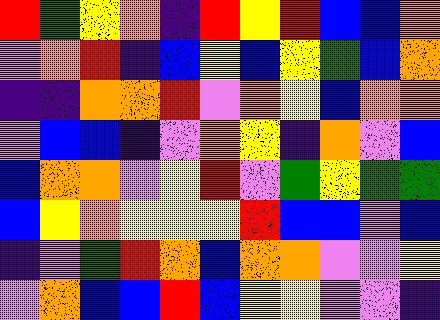[["red", "green", "yellow", "orange", "indigo", "red", "yellow", "red", "blue", "blue", "orange"], ["violet", "orange", "red", "indigo", "blue", "yellow", "blue", "yellow", "green", "blue", "orange"], ["indigo", "indigo", "orange", "orange", "red", "violet", "orange", "yellow", "blue", "orange", "orange"], ["violet", "blue", "blue", "indigo", "violet", "orange", "yellow", "indigo", "orange", "violet", "blue"], ["blue", "orange", "orange", "violet", "yellow", "red", "violet", "green", "yellow", "green", "green"], ["blue", "yellow", "orange", "yellow", "yellow", "yellow", "red", "blue", "blue", "violet", "blue"], ["indigo", "violet", "green", "red", "orange", "blue", "orange", "orange", "violet", "violet", "yellow"], ["violet", "orange", "blue", "blue", "red", "blue", "yellow", "yellow", "violet", "violet", "indigo"]]